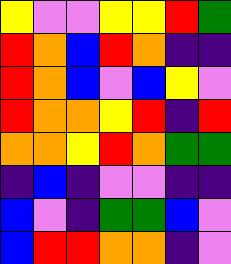[["yellow", "violet", "violet", "yellow", "yellow", "red", "green"], ["red", "orange", "blue", "red", "orange", "indigo", "indigo"], ["red", "orange", "blue", "violet", "blue", "yellow", "violet"], ["red", "orange", "orange", "yellow", "red", "indigo", "red"], ["orange", "orange", "yellow", "red", "orange", "green", "green"], ["indigo", "blue", "indigo", "violet", "violet", "indigo", "indigo"], ["blue", "violet", "indigo", "green", "green", "blue", "violet"], ["blue", "red", "red", "orange", "orange", "indigo", "violet"]]